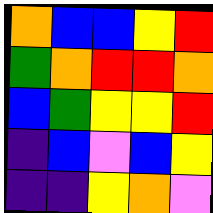[["orange", "blue", "blue", "yellow", "red"], ["green", "orange", "red", "red", "orange"], ["blue", "green", "yellow", "yellow", "red"], ["indigo", "blue", "violet", "blue", "yellow"], ["indigo", "indigo", "yellow", "orange", "violet"]]